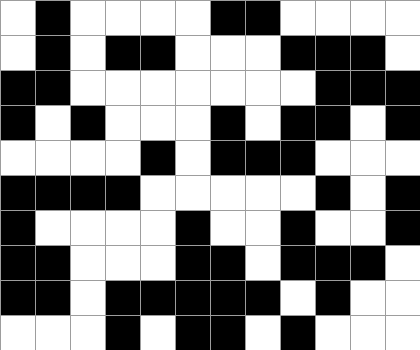[["white", "black", "white", "white", "white", "white", "black", "black", "white", "white", "white", "white"], ["white", "black", "white", "black", "black", "white", "white", "white", "black", "black", "black", "white"], ["black", "black", "white", "white", "white", "white", "white", "white", "white", "black", "black", "black"], ["black", "white", "black", "white", "white", "white", "black", "white", "black", "black", "white", "black"], ["white", "white", "white", "white", "black", "white", "black", "black", "black", "white", "white", "white"], ["black", "black", "black", "black", "white", "white", "white", "white", "white", "black", "white", "black"], ["black", "white", "white", "white", "white", "black", "white", "white", "black", "white", "white", "black"], ["black", "black", "white", "white", "white", "black", "black", "white", "black", "black", "black", "white"], ["black", "black", "white", "black", "black", "black", "black", "black", "white", "black", "white", "white"], ["white", "white", "white", "black", "white", "black", "black", "white", "black", "white", "white", "white"]]